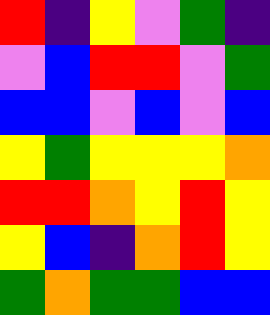[["red", "indigo", "yellow", "violet", "green", "indigo"], ["violet", "blue", "red", "red", "violet", "green"], ["blue", "blue", "violet", "blue", "violet", "blue"], ["yellow", "green", "yellow", "yellow", "yellow", "orange"], ["red", "red", "orange", "yellow", "red", "yellow"], ["yellow", "blue", "indigo", "orange", "red", "yellow"], ["green", "orange", "green", "green", "blue", "blue"]]